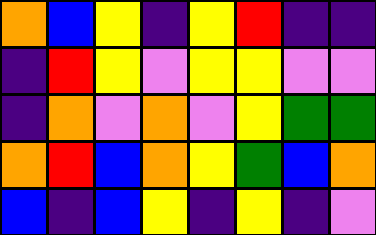[["orange", "blue", "yellow", "indigo", "yellow", "red", "indigo", "indigo"], ["indigo", "red", "yellow", "violet", "yellow", "yellow", "violet", "violet"], ["indigo", "orange", "violet", "orange", "violet", "yellow", "green", "green"], ["orange", "red", "blue", "orange", "yellow", "green", "blue", "orange"], ["blue", "indigo", "blue", "yellow", "indigo", "yellow", "indigo", "violet"]]